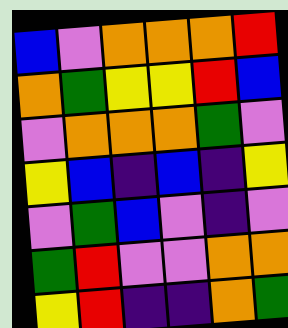[["blue", "violet", "orange", "orange", "orange", "red"], ["orange", "green", "yellow", "yellow", "red", "blue"], ["violet", "orange", "orange", "orange", "green", "violet"], ["yellow", "blue", "indigo", "blue", "indigo", "yellow"], ["violet", "green", "blue", "violet", "indigo", "violet"], ["green", "red", "violet", "violet", "orange", "orange"], ["yellow", "red", "indigo", "indigo", "orange", "green"]]